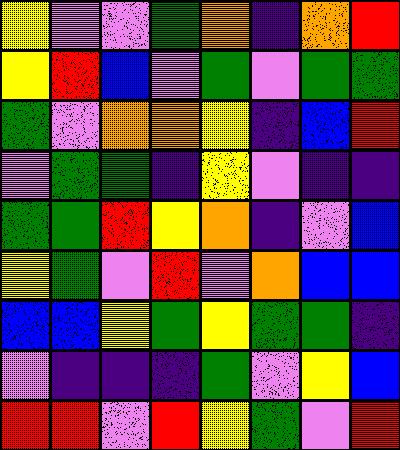[["yellow", "violet", "violet", "green", "orange", "indigo", "orange", "red"], ["yellow", "red", "blue", "violet", "green", "violet", "green", "green"], ["green", "violet", "orange", "orange", "yellow", "indigo", "blue", "red"], ["violet", "green", "green", "indigo", "yellow", "violet", "indigo", "indigo"], ["green", "green", "red", "yellow", "orange", "indigo", "violet", "blue"], ["yellow", "green", "violet", "red", "violet", "orange", "blue", "blue"], ["blue", "blue", "yellow", "green", "yellow", "green", "green", "indigo"], ["violet", "indigo", "indigo", "indigo", "green", "violet", "yellow", "blue"], ["red", "red", "violet", "red", "yellow", "green", "violet", "red"]]